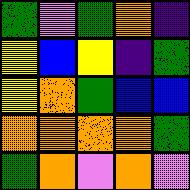[["green", "violet", "green", "orange", "indigo"], ["yellow", "blue", "yellow", "indigo", "green"], ["yellow", "orange", "green", "blue", "blue"], ["orange", "orange", "orange", "orange", "green"], ["green", "orange", "violet", "orange", "violet"]]